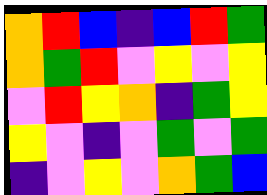[["orange", "red", "blue", "indigo", "blue", "red", "green"], ["orange", "green", "red", "violet", "yellow", "violet", "yellow"], ["violet", "red", "yellow", "orange", "indigo", "green", "yellow"], ["yellow", "violet", "indigo", "violet", "green", "violet", "green"], ["indigo", "violet", "yellow", "violet", "orange", "green", "blue"]]